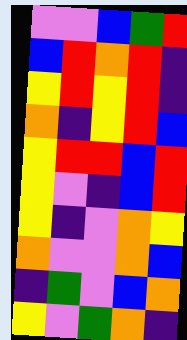[["violet", "violet", "blue", "green", "red"], ["blue", "red", "orange", "red", "indigo"], ["yellow", "red", "yellow", "red", "indigo"], ["orange", "indigo", "yellow", "red", "blue"], ["yellow", "red", "red", "blue", "red"], ["yellow", "violet", "indigo", "blue", "red"], ["yellow", "indigo", "violet", "orange", "yellow"], ["orange", "violet", "violet", "orange", "blue"], ["indigo", "green", "violet", "blue", "orange"], ["yellow", "violet", "green", "orange", "indigo"]]